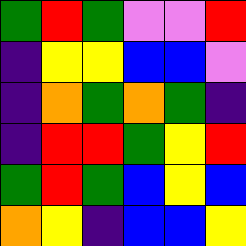[["green", "red", "green", "violet", "violet", "red"], ["indigo", "yellow", "yellow", "blue", "blue", "violet"], ["indigo", "orange", "green", "orange", "green", "indigo"], ["indigo", "red", "red", "green", "yellow", "red"], ["green", "red", "green", "blue", "yellow", "blue"], ["orange", "yellow", "indigo", "blue", "blue", "yellow"]]